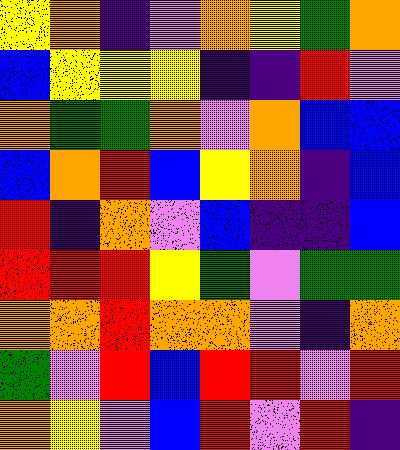[["yellow", "orange", "indigo", "violet", "orange", "yellow", "green", "orange"], ["blue", "yellow", "yellow", "yellow", "indigo", "indigo", "red", "violet"], ["orange", "green", "green", "orange", "violet", "orange", "blue", "blue"], ["blue", "orange", "red", "blue", "yellow", "orange", "indigo", "blue"], ["red", "indigo", "orange", "violet", "blue", "indigo", "indigo", "blue"], ["red", "red", "red", "yellow", "green", "violet", "green", "green"], ["orange", "orange", "red", "orange", "orange", "violet", "indigo", "orange"], ["green", "violet", "red", "blue", "red", "red", "violet", "red"], ["orange", "yellow", "violet", "blue", "red", "violet", "red", "indigo"]]